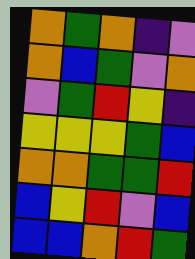[["orange", "green", "orange", "indigo", "violet"], ["orange", "blue", "green", "violet", "orange"], ["violet", "green", "red", "yellow", "indigo"], ["yellow", "yellow", "yellow", "green", "blue"], ["orange", "orange", "green", "green", "red"], ["blue", "yellow", "red", "violet", "blue"], ["blue", "blue", "orange", "red", "green"]]